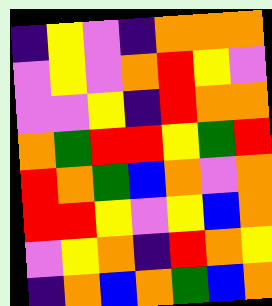[["indigo", "yellow", "violet", "indigo", "orange", "orange", "orange"], ["violet", "yellow", "violet", "orange", "red", "yellow", "violet"], ["violet", "violet", "yellow", "indigo", "red", "orange", "orange"], ["orange", "green", "red", "red", "yellow", "green", "red"], ["red", "orange", "green", "blue", "orange", "violet", "orange"], ["red", "red", "yellow", "violet", "yellow", "blue", "orange"], ["violet", "yellow", "orange", "indigo", "red", "orange", "yellow"], ["indigo", "orange", "blue", "orange", "green", "blue", "orange"]]